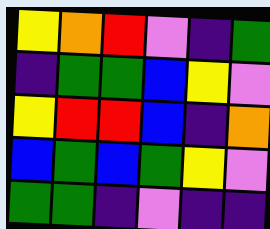[["yellow", "orange", "red", "violet", "indigo", "green"], ["indigo", "green", "green", "blue", "yellow", "violet"], ["yellow", "red", "red", "blue", "indigo", "orange"], ["blue", "green", "blue", "green", "yellow", "violet"], ["green", "green", "indigo", "violet", "indigo", "indigo"]]